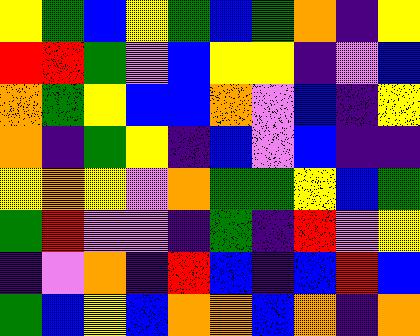[["yellow", "green", "blue", "yellow", "green", "blue", "green", "orange", "indigo", "yellow"], ["red", "red", "green", "violet", "blue", "yellow", "yellow", "indigo", "violet", "blue"], ["orange", "green", "yellow", "blue", "blue", "orange", "violet", "blue", "indigo", "yellow"], ["orange", "indigo", "green", "yellow", "indigo", "blue", "violet", "blue", "indigo", "indigo"], ["yellow", "orange", "yellow", "violet", "orange", "green", "green", "yellow", "blue", "green"], ["green", "red", "violet", "violet", "indigo", "green", "indigo", "red", "violet", "yellow"], ["indigo", "violet", "orange", "indigo", "red", "blue", "indigo", "blue", "red", "blue"], ["green", "blue", "yellow", "blue", "orange", "orange", "blue", "orange", "indigo", "orange"]]